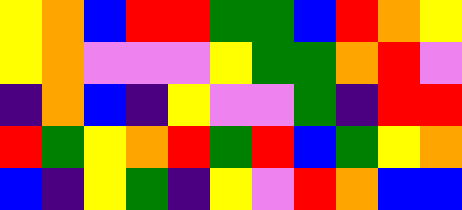[["yellow", "orange", "blue", "red", "red", "green", "green", "blue", "red", "orange", "yellow"], ["yellow", "orange", "violet", "violet", "violet", "yellow", "green", "green", "orange", "red", "violet"], ["indigo", "orange", "blue", "indigo", "yellow", "violet", "violet", "green", "indigo", "red", "red"], ["red", "green", "yellow", "orange", "red", "green", "red", "blue", "green", "yellow", "orange"], ["blue", "indigo", "yellow", "green", "indigo", "yellow", "violet", "red", "orange", "blue", "blue"]]